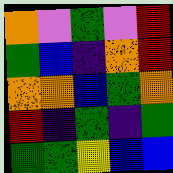[["orange", "violet", "green", "violet", "red"], ["green", "blue", "indigo", "orange", "red"], ["orange", "orange", "blue", "green", "orange"], ["red", "indigo", "green", "indigo", "green"], ["green", "green", "yellow", "blue", "blue"]]